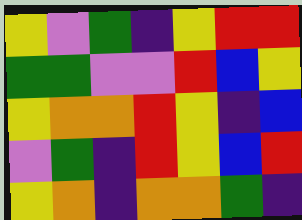[["yellow", "violet", "green", "indigo", "yellow", "red", "red"], ["green", "green", "violet", "violet", "red", "blue", "yellow"], ["yellow", "orange", "orange", "red", "yellow", "indigo", "blue"], ["violet", "green", "indigo", "red", "yellow", "blue", "red"], ["yellow", "orange", "indigo", "orange", "orange", "green", "indigo"]]